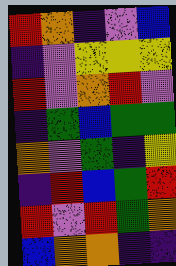[["red", "orange", "indigo", "violet", "blue"], ["indigo", "violet", "yellow", "yellow", "yellow"], ["red", "violet", "orange", "red", "violet"], ["indigo", "green", "blue", "green", "green"], ["orange", "violet", "green", "indigo", "yellow"], ["indigo", "red", "blue", "green", "red"], ["red", "violet", "red", "green", "orange"], ["blue", "orange", "orange", "indigo", "indigo"]]